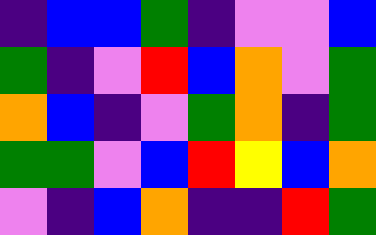[["indigo", "blue", "blue", "green", "indigo", "violet", "violet", "blue"], ["green", "indigo", "violet", "red", "blue", "orange", "violet", "green"], ["orange", "blue", "indigo", "violet", "green", "orange", "indigo", "green"], ["green", "green", "violet", "blue", "red", "yellow", "blue", "orange"], ["violet", "indigo", "blue", "orange", "indigo", "indigo", "red", "green"]]